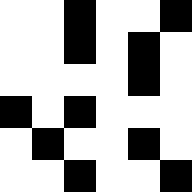[["white", "white", "black", "white", "white", "black"], ["white", "white", "black", "white", "black", "white"], ["white", "white", "white", "white", "black", "white"], ["black", "white", "black", "white", "white", "white"], ["white", "black", "white", "white", "black", "white"], ["white", "white", "black", "white", "white", "black"]]